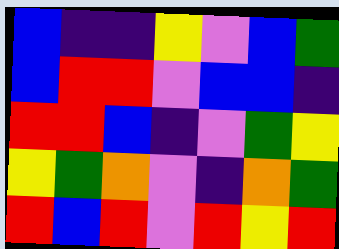[["blue", "indigo", "indigo", "yellow", "violet", "blue", "green"], ["blue", "red", "red", "violet", "blue", "blue", "indigo"], ["red", "red", "blue", "indigo", "violet", "green", "yellow"], ["yellow", "green", "orange", "violet", "indigo", "orange", "green"], ["red", "blue", "red", "violet", "red", "yellow", "red"]]